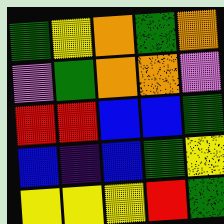[["green", "yellow", "orange", "green", "orange"], ["violet", "green", "orange", "orange", "violet"], ["red", "red", "blue", "blue", "green"], ["blue", "indigo", "blue", "green", "yellow"], ["yellow", "yellow", "yellow", "red", "green"]]